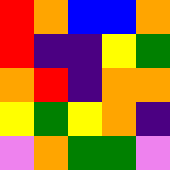[["red", "orange", "blue", "blue", "orange"], ["red", "indigo", "indigo", "yellow", "green"], ["orange", "red", "indigo", "orange", "orange"], ["yellow", "green", "yellow", "orange", "indigo"], ["violet", "orange", "green", "green", "violet"]]